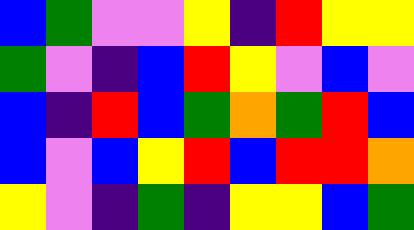[["blue", "green", "violet", "violet", "yellow", "indigo", "red", "yellow", "yellow"], ["green", "violet", "indigo", "blue", "red", "yellow", "violet", "blue", "violet"], ["blue", "indigo", "red", "blue", "green", "orange", "green", "red", "blue"], ["blue", "violet", "blue", "yellow", "red", "blue", "red", "red", "orange"], ["yellow", "violet", "indigo", "green", "indigo", "yellow", "yellow", "blue", "green"]]